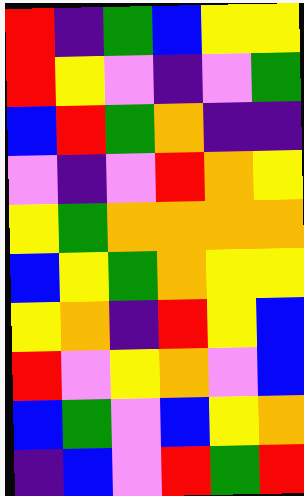[["red", "indigo", "green", "blue", "yellow", "yellow"], ["red", "yellow", "violet", "indigo", "violet", "green"], ["blue", "red", "green", "orange", "indigo", "indigo"], ["violet", "indigo", "violet", "red", "orange", "yellow"], ["yellow", "green", "orange", "orange", "orange", "orange"], ["blue", "yellow", "green", "orange", "yellow", "yellow"], ["yellow", "orange", "indigo", "red", "yellow", "blue"], ["red", "violet", "yellow", "orange", "violet", "blue"], ["blue", "green", "violet", "blue", "yellow", "orange"], ["indigo", "blue", "violet", "red", "green", "red"]]